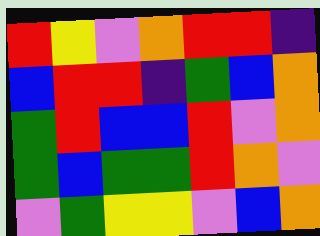[["red", "yellow", "violet", "orange", "red", "red", "indigo"], ["blue", "red", "red", "indigo", "green", "blue", "orange"], ["green", "red", "blue", "blue", "red", "violet", "orange"], ["green", "blue", "green", "green", "red", "orange", "violet"], ["violet", "green", "yellow", "yellow", "violet", "blue", "orange"]]